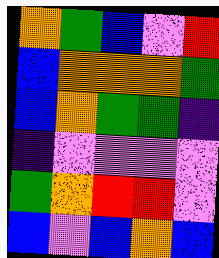[["orange", "green", "blue", "violet", "red"], ["blue", "orange", "orange", "orange", "green"], ["blue", "orange", "green", "green", "indigo"], ["indigo", "violet", "violet", "violet", "violet"], ["green", "orange", "red", "red", "violet"], ["blue", "violet", "blue", "orange", "blue"]]